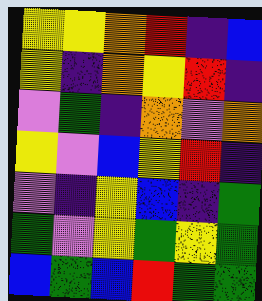[["yellow", "yellow", "orange", "red", "indigo", "blue"], ["yellow", "indigo", "orange", "yellow", "red", "indigo"], ["violet", "green", "indigo", "orange", "violet", "orange"], ["yellow", "violet", "blue", "yellow", "red", "indigo"], ["violet", "indigo", "yellow", "blue", "indigo", "green"], ["green", "violet", "yellow", "green", "yellow", "green"], ["blue", "green", "blue", "red", "green", "green"]]